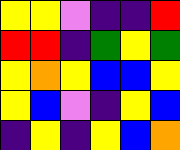[["yellow", "yellow", "violet", "indigo", "indigo", "red"], ["red", "red", "indigo", "green", "yellow", "green"], ["yellow", "orange", "yellow", "blue", "blue", "yellow"], ["yellow", "blue", "violet", "indigo", "yellow", "blue"], ["indigo", "yellow", "indigo", "yellow", "blue", "orange"]]